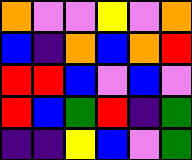[["orange", "violet", "violet", "yellow", "violet", "orange"], ["blue", "indigo", "orange", "blue", "orange", "red"], ["red", "red", "blue", "violet", "blue", "violet"], ["red", "blue", "green", "red", "indigo", "green"], ["indigo", "indigo", "yellow", "blue", "violet", "green"]]